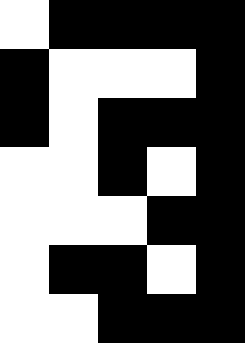[["white", "black", "black", "black", "black"], ["black", "white", "white", "white", "black"], ["black", "white", "black", "black", "black"], ["white", "white", "black", "white", "black"], ["white", "white", "white", "black", "black"], ["white", "black", "black", "white", "black"], ["white", "white", "black", "black", "black"]]